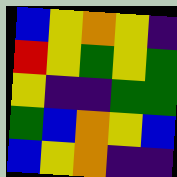[["blue", "yellow", "orange", "yellow", "indigo"], ["red", "yellow", "green", "yellow", "green"], ["yellow", "indigo", "indigo", "green", "green"], ["green", "blue", "orange", "yellow", "blue"], ["blue", "yellow", "orange", "indigo", "indigo"]]